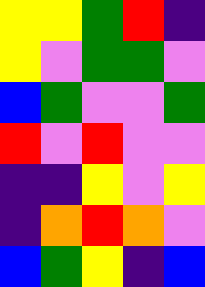[["yellow", "yellow", "green", "red", "indigo"], ["yellow", "violet", "green", "green", "violet"], ["blue", "green", "violet", "violet", "green"], ["red", "violet", "red", "violet", "violet"], ["indigo", "indigo", "yellow", "violet", "yellow"], ["indigo", "orange", "red", "orange", "violet"], ["blue", "green", "yellow", "indigo", "blue"]]